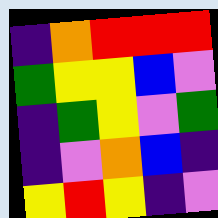[["indigo", "orange", "red", "red", "red"], ["green", "yellow", "yellow", "blue", "violet"], ["indigo", "green", "yellow", "violet", "green"], ["indigo", "violet", "orange", "blue", "indigo"], ["yellow", "red", "yellow", "indigo", "violet"]]